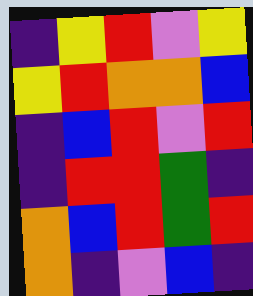[["indigo", "yellow", "red", "violet", "yellow"], ["yellow", "red", "orange", "orange", "blue"], ["indigo", "blue", "red", "violet", "red"], ["indigo", "red", "red", "green", "indigo"], ["orange", "blue", "red", "green", "red"], ["orange", "indigo", "violet", "blue", "indigo"]]